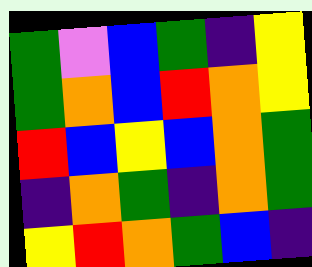[["green", "violet", "blue", "green", "indigo", "yellow"], ["green", "orange", "blue", "red", "orange", "yellow"], ["red", "blue", "yellow", "blue", "orange", "green"], ["indigo", "orange", "green", "indigo", "orange", "green"], ["yellow", "red", "orange", "green", "blue", "indigo"]]